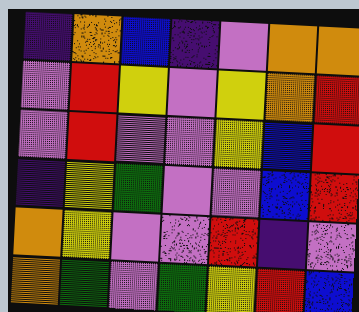[["indigo", "orange", "blue", "indigo", "violet", "orange", "orange"], ["violet", "red", "yellow", "violet", "yellow", "orange", "red"], ["violet", "red", "violet", "violet", "yellow", "blue", "red"], ["indigo", "yellow", "green", "violet", "violet", "blue", "red"], ["orange", "yellow", "violet", "violet", "red", "indigo", "violet"], ["orange", "green", "violet", "green", "yellow", "red", "blue"]]